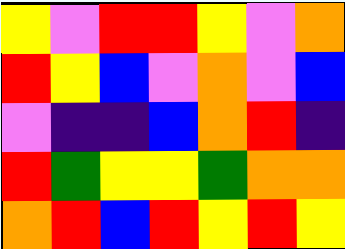[["yellow", "violet", "red", "red", "yellow", "violet", "orange"], ["red", "yellow", "blue", "violet", "orange", "violet", "blue"], ["violet", "indigo", "indigo", "blue", "orange", "red", "indigo"], ["red", "green", "yellow", "yellow", "green", "orange", "orange"], ["orange", "red", "blue", "red", "yellow", "red", "yellow"]]